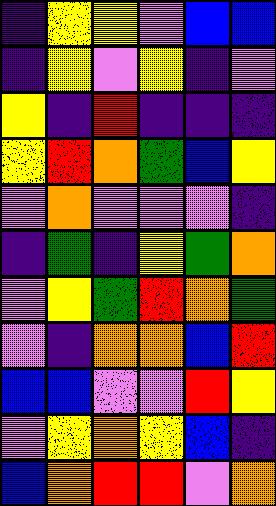[["indigo", "yellow", "yellow", "violet", "blue", "blue"], ["indigo", "yellow", "violet", "yellow", "indigo", "violet"], ["yellow", "indigo", "red", "indigo", "indigo", "indigo"], ["yellow", "red", "orange", "green", "blue", "yellow"], ["violet", "orange", "violet", "violet", "violet", "indigo"], ["indigo", "green", "indigo", "yellow", "green", "orange"], ["violet", "yellow", "green", "red", "orange", "green"], ["violet", "indigo", "orange", "orange", "blue", "red"], ["blue", "blue", "violet", "violet", "red", "yellow"], ["violet", "yellow", "orange", "yellow", "blue", "indigo"], ["blue", "orange", "red", "red", "violet", "orange"]]